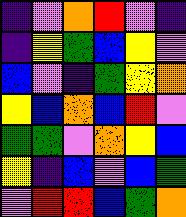[["indigo", "violet", "orange", "red", "violet", "indigo"], ["indigo", "yellow", "green", "blue", "yellow", "violet"], ["blue", "violet", "indigo", "green", "yellow", "orange"], ["yellow", "blue", "orange", "blue", "red", "violet"], ["green", "green", "violet", "orange", "yellow", "blue"], ["yellow", "indigo", "blue", "violet", "blue", "green"], ["violet", "red", "red", "blue", "green", "orange"]]